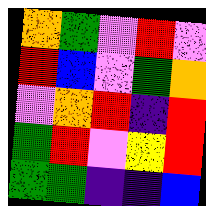[["orange", "green", "violet", "red", "violet"], ["red", "blue", "violet", "green", "orange"], ["violet", "orange", "red", "indigo", "red"], ["green", "red", "violet", "yellow", "red"], ["green", "green", "indigo", "indigo", "blue"]]